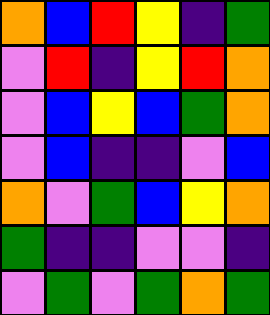[["orange", "blue", "red", "yellow", "indigo", "green"], ["violet", "red", "indigo", "yellow", "red", "orange"], ["violet", "blue", "yellow", "blue", "green", "orange"], ["violet", "blue", "indigo", "indigo", "violet", "blue"], ["orange", "violet", "green", "blue", "yellow", "orange"], ["green", "indigo", "indigo", "violet", "violet", "indigo"], ["violet", "green", "violet", "green", "orange", "green"]]